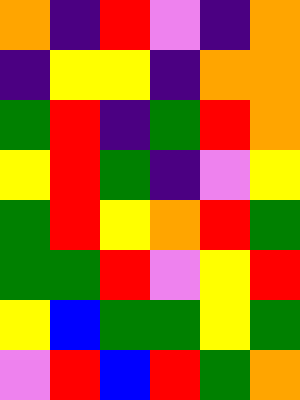[["orange", "indigo", "red", "violet", "indigo", "orange"], ["indigo", "yellow", "yellow", "indigo", "orange", "orange"], ["green", "red", "indigo", "green", "red", "orange"], ["yellow", "red", "green", "indigo", "violet", "yellow"], ["green", "red", "yellow", "orange", "red", "green"], ["green", "green", "red", "violet", "yellow", "red"], ["yellow", "blue", "green", "green", "yellow", "green"], ["violet", "red", "blue", "red", "green", "orange"]]